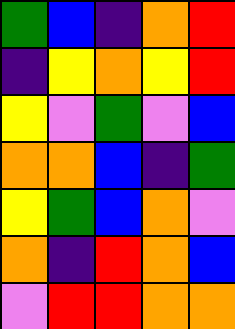[["green", "blue", "indigo", "orange", "red"], ["indigo", "yellow", "orange", "yellow", "red"], ["yellow", "violet", "green", "violet", "blue"], ["orange", "orange", "blue", "indigo", "green"], ["yellow", "green", "blue", "orange", "violet"], ["orange", "indigo", "red", "orange", "blue"], ["violet", "red", "red", "orange", "orange"]]